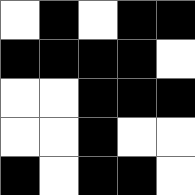[["white", "black", "white", "black", "black"], ["black", "black", "black", "black", "white"], ["white", "white", "black", "black", "black"], ["white", "white", "black", "white", "white"], ["black", "white", "black", "black", "white"]]